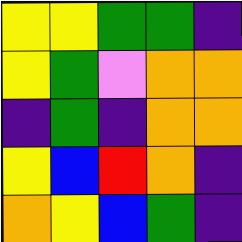[["yellow", "yellow", "green", "green", "indigo"], ["yellow", "green", "violet", "orange", "orange"], ["indigo", "green", "indigo", "orange", "orange"], ["yellow", "blue", "red", "orange", "indigo"], ["orange", "yellow", "blue", "green", "indigo"]]